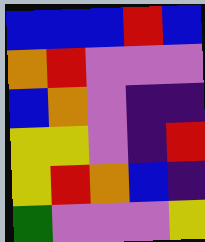[["blue", "blue", "blue", "red", "blue"], ["orange", "red", "violet", "violet", "violet"], ["blue", "orange", "violet", "indigo", "indigo"], ["yellow", "yellow", "violet", "indigo", "red"], ["yellow", "red", "orange", "blue", "indigo"], ["green", "violet", "violet", "violet", "yellow"]]